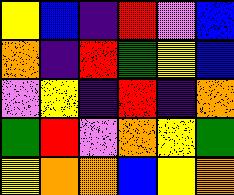[["yellow", "blue", "indigo", "red", "violet", "blue"], ["orange", "indigo", "red", "green", "yellow", "blue"], ["violet", "yellow", "indigo", "red", "indigo", "orange"], ["green", "red", "violet", "orange", "yellow", "green"], ["yellow", "orange", "orange", "blue", "yellow", "orange"]]